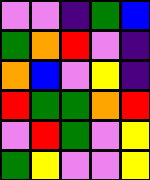[["violet", "violet", "indigo", "green", "blue"], ["green", "orange", "red", "violet", "indigo"], ["orange", "blue", "violet", "yellow", "indigo"], ["red", "green", "green", "orange", "red"], ["violet", "red", "green", "violet", "yellow"], ["green", "yellow", "violet", "violet", "yellow"]]